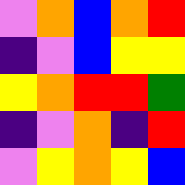[["violet", "orange", "blue", "orange", "red"], ["indigo", "violet", "blue", "yellow", "yellow"], ["yellow", "orange", "red", "red", "green"], ["indigo", "violet", "orange", "indigo", "red"], ["violet", "yellow", "orange", "yellow", "blue"]]